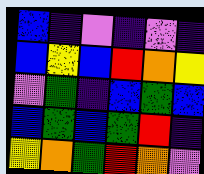[["blue", "indigo", "violet", "indigo", "violet", "indigo"], ["blue", "yellow", "blue", "red", "orange", "yellow"], ["violet", "green", "indigo", "blue", "green", "blue"], ["blue", "green", "blue", "green", "red", "indigo"], ["yellow", "orange", "green", "red", "orange", "violet"]]